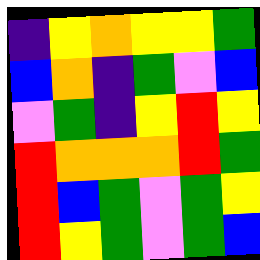[["indigo", "yellow", "orange", "yellow", "yellow", "green"], ["blue", "orange", "indigo", "green", "violet", "blue"], ["violet", "green", "indigo", "yellow", "red", "yellow"], ["red", "orange", "orange", "orange", "red", "green"], ["red", "blue", "green", "violet", "green", "yellow"], ["red", "yellow", "green", "violet", "green", "blue"]]